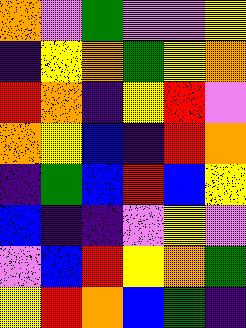[["orange", "violet", "green", "violet", "violet", "yellow"], ["indigo", "yellow", "orange", "green", "yellow", "orange"], ["red", "orange", "indigo", "yellow", "red", "violet"], ["orange", "yellow", "blue", "indigo", "red", "orange"], ["indigo", "green", "blue", "red", "blue", "yellow"], ["blue", "indigo", "indigo", "violet", "yellow", "violet"], ["violet", "blue", "red", "yellow", "orange", "green"], ["yellow", "red", "orange", "blue", "green", "indigo"]]